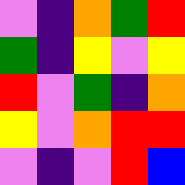[["violet", "indigo", "orange", "green", "red"], ["green", "indigo", "yellow", "violet", "yellow"], ["red", "violet", "green", "indigo", "orange"], ["yellow", "violet", "orange", "red", "red"], ["violet", "indigo", "violet", "red", "blue"]]